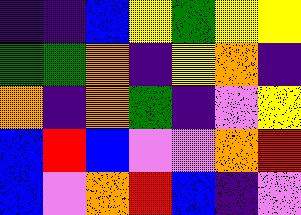[["indigo", "indigo", "blue", "yellow", "green", "yellow", "yellow"], ["green", "green", "orange", "indigo", "yellow", "orange", "indigo"], ["orange", "indigo", "orange", "green", "indigo", "violet", "yellow"], ["blue", "red", "blue", "violet", "violet", "orange", "red"], ["blue", "violet", "orange", "red", "blue", "indigo", "violet"]]